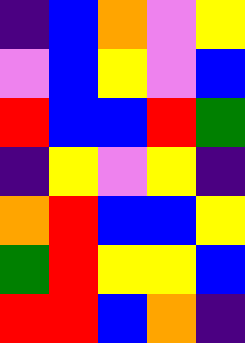[["indigo", "blue", "orange", "violet", "yellow"], ["violet", "blue", "yellow", "violet", "blue"], ["red", "blue", "blue", "red", "green"], ["indigo", "yellow", "violet", "yellow", "indigo"], ["orange", "red", "blue", "blue", "yellow"], ["green", "red", "yellow", "yellow", "blue"], ["red", "red", "blue", "orange", "indigo"]]